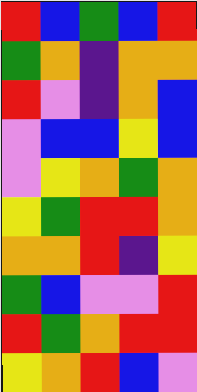[["red", "blue", "green", "blue", "red"], ["green", "orange", "indigo", "orange", "orange"], ["red", "violet", "indigo", "orange", "blue"], ["violet", "blue", "blue", "yellow", "blue"], ["violet", "yellow", "orange", "green", "orange"], ["yellow", "green", "red", "red", "orange"], ["orange", "orange", "red", "indigo", "yellow"], ["green", "blue", "violet", "violet", "red"], ["red", "green", "orange", "red", "red"], ["yellow", "orange", "red", "blue", "violet"]]